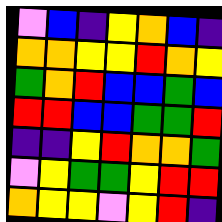[["violet", "blue", "indigo", "yellow", "orange", "blue", "indigo"], ["orange", "orange", "yellow", "yellow", "red", "orange", "yellow"], ["green", "orange", "red", "blue", "blue", "green", "blue"], ["red", "red", "blue", "blue", "green", "green", "red"], ["indigo", "indigo", "yellow", "red", "orange", "orange", "green"], ["violet", "yellow", "green", "green", "yellow", "red", "red"], ["orange", "yellow", "yellow", "violet", "yellow", "red", "indigo"]]